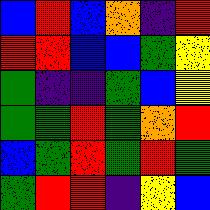[["blue", "red", "blue", "orange", "indigo", "red"], ["red", "red", "blue", "blue", "green", "yellow"], ["green", "indigo", "indigo", "green", "blue", "yellow"], ["green", "green", "red", "green", "orange", "red"], ["blue", "green", "red", "green", "red", "green"], ["green", "red", "red", "indigo", "yellow", "blue"]]